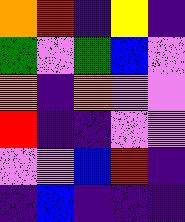[["orange", "red", "indigo", "yellow", "indigo"], ["green", "violet", "green", "blue", "violet"], ["orange", "indigo", "orange", "violet", "violet"], ["red", "indigo", "indigo", "violet", "violet"], ["violet", "violet", "blue", "red", "indigo"], ["indigo", "blue", "indigo", "indigo", "indigo"]]